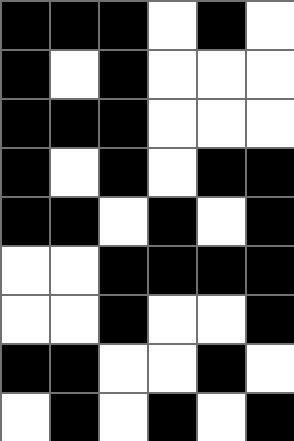[["black", "black", "black", "white", "black", "white"], ["black", "white", "black", "white", "white", "white"], ["black", "black", "black", "white", "white", "white"], ["black", "white", "black", "white", "black", "black"], ["black", "black", "white", "black", "white", "black"], ["white", "white", "black", "black", "black", "black"], ["white", "white", "black", "white", "white", "black"], ["black", "black", "white", "white", "black", "white"], ["white", "black", "white", "black", "white", "black"]]